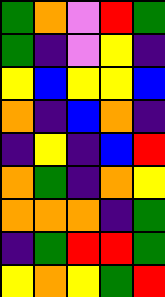[["green", "orange", "violet", "red", "green"], ["green", "indigo", "violet", "yellow", "indigo"], ["yellow", "blue", "yellow", "yellow", "blue"], ["orange", "indigo", "blue", "orange", "indigo"], ["indigo", "yellow", "indigo", "blue", "red"], ["orange", "green", "indigo", "orange", "yellow"], ["orange", "orange", "orange", "indigo", "green"], ["indigo", "green", "red", "red", "green"], ["yellow", "orange", "yellow", "green", "red"]]